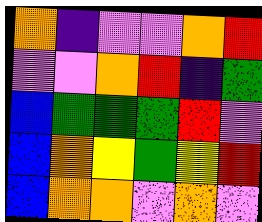[["orange", "indigo", "violet", "violet", "orange", "red"], ["violet", "violet", "orange", "red", "indigo", "green"], ["blue", "green", "green", "green", "red", "violet"], ["blue", "orange", "yellow", "green", "yellow", "red"], ["blue", "orange", "orange", "violet", "orange", "violet"]]